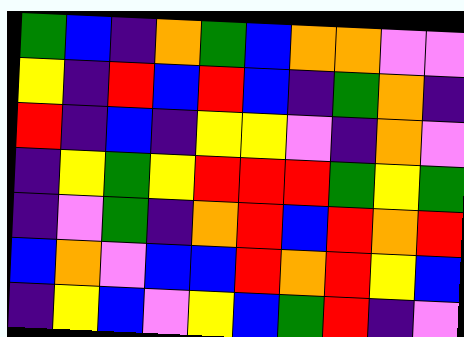[["green", "blue", "indigo", "orange", "green", "blue", "orange", "orange", "violet", "violet"], ["yellow", "indigo", "red", "blue", "red", "blue", "indigo", "green", "orange", "indigo"], ["red", "indigo", "blue", "indigo", "yellow", "yellow", "violet", "indigo", "orange", "violet"], ["indigo", "yellow", "green", "yellow", "red", "red", "red", "green", "yellow", "green"], ["indigo", "violet", "green", "indigo", "orange", "red", "blue", "red", "orange", "red"], ["blue", "orange", "violet", "blue", "blue", "red", "orange", "red", "yellow", "blue"], ["indigo", "yellow", "blue", "violet", "yellow", "blue", "green", "red", "indigo", "violet"]]